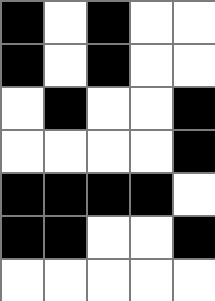[["black", "white", "black", "white", "white"], ["black", "white", "black", "white", "white"], ["white", "black", "white", "white", "black"], ["white", "white", "white", "white", "black"], ["black", "black", "black", "black", "white"], ["black", "black", "white", "white", "black"], ["white", "white", "white", "white", "white"]]